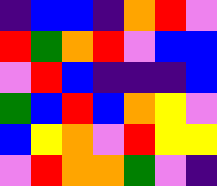[["indigo", "blue", "blue", "indigo", "orange", "red", "violet"], ["red", "green", "orange", "red", "violet", "blue", "blue"], ["violet", "red", "blue", "indigo", "indigo", "indigo", "blue"], ["green", "blue", "red", "blue", "orange", "yellow", "violet"], ["blue", "yellow", "orange", "violet", "red", "yellow", "yellow"], ["violet", "red", "orange", "orange", "green", "violet", "indigo"]]